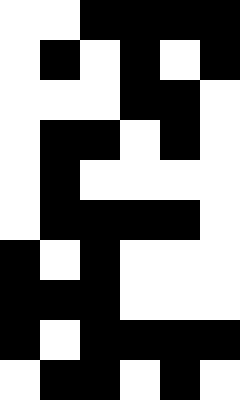[["white", "white", "black", "black", "black", "black"], ["white", "black", "white", "black", "white", "black"], ["white", "white", "white", "black", "black", "white"], ["white", "black", "black", "white", "black", "white"], ["white", "black", "white", "white", "white", "white"], ["white", "black", "black", "black", "black", "white"], ["black", "white", "black", "white", "white", "white"], ["black", "black", "black", "white", "white", "white"], ["black", "white", "black", "black", "black", "black"], ["white", "black", "black", "white", "black", "white"]]